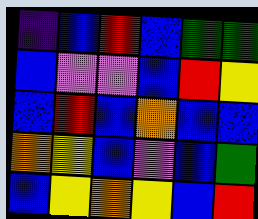[["indigo", "blue", "red", "blue", "green", "green"], ["blue", "violet", "violet", "blue", "red", "yellow"], ["blue", "red", "blue", "orange", "blue", "blue"], ["orange", "yellow", "blue", "violet", "blue", "green"], ["blue", "yellow", "orange", "yellow", "blue", "red"]]